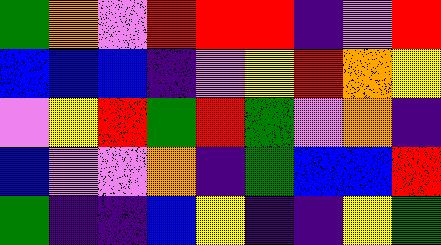[["green", "orange", "violet", "red", "red", "red", "indigo", "violet", "red"], ["blue", "blue", "blue", "indigo", "violet", "yellow", "red", "orange", "yellow"], ["violet", "yellow", "red", "green", "red", "green", "violet", "orange", "indigo"], ["blue", "violet", "violet", "orange", "indigo", "green", "blue", "blue", "red"], ["green", "indigo", "indigo", "blue", "yellow", "indigo", "indigo", "yellow", "green"]]